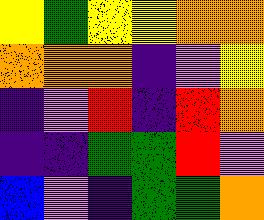[["yellow", "green", "yellow", "yellow", "orange", "orange"], ["orange", "orange", "orange", "indigo", "violet", "yellow"], ["indigo", "violet", "red", "indigo", "red", "orange"], ["indigo", "indigo", "green", "green", "red", "violet"], ["blue", "violet", "indigo", "green", "green", "orange"]]